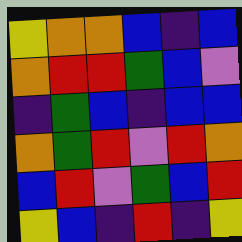[["yellow", "orange", "orange", "blue", "indigo", "blue"], ["orange", "red", "red", "green", "blue", "violet"], ["indigo", "green", "blue", "indigo", "blue", "blue"], ["orange", "green", "red", "violet", "red", "orange"], ["blue", "red", "violet", "green", "blue", "red"], ["yellow", "blue", "indigo", "red", "indigo", "yellow"]]